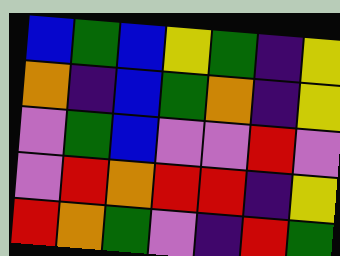[["blue", "green", "blue", "yellow", "green", "indigo", "yellow"], ["orange", "indigo", "blue", "green", "orange", "indigo", "yellow"], ["violet", "green", "blue", "violet", "violet", "red", "violet"], ["violet", "red", "orange", "red", "red", "indigo", "yellow"], ["red", "orange", "green", "violet", "indigo", "red", "green"]]